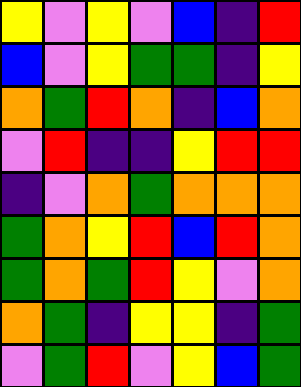[["yellow", "violet", "yellow", "violet", "blue", "indigo", "red"], ["blue", "violet", "yellow", "green", "green", "indigo", "yellow"], ["orange", "green", "red", "orange", "indigo", "blue", "orange"], ["violet", "red", "indigo", "indigo", "yellow", "red", "red"], ["indigo", "violet", "orange", "green", "orange", "orange", "orange"], ["green", "orange", "yellow", "red", "blue", "red", "orange"], ["green", "orange", "green", "red", "yellow", "violet", "orange"], ["orange", "green", "indigo", "yellow", "yellow", "indigo", "green"], ["violet", "green", "red", "violet", "yellow", "blue", "green"]]